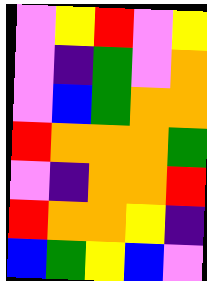[["violet", "yellow", "red", "violet", "yellow"], ["violet", "indigo", "green", "violet", "orange"], ["violet", "blue", "green", "orange", "orange"], ["red", "orange", "orange", "orange", "green"], ["violet", "indigo", "orange", "orange", "red"], ["red", "orange", "orange", "yellow", "indigo"], ["blue", "green", "yellow", "blue", "violet"]]